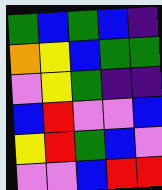[["green", "blue", "green", "blue", "indigo"], ["orange", "yellow", "blue", "green", "green"], ["violet", "yellow", "green", "indigo", "indigo"], ["blue", "red", "violet", "violet", "blue"], ["yellow", "red", "green", "blue", "violet"], ["violet", "violet", "blue", "red", "red"]]